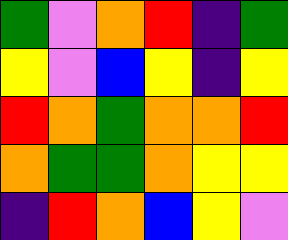[["green", "violet", "orange", "red", "indigo", "green"], ["yellow", "violet", "blue", "yellow", "indigo", "yellow"], ["red", "orange", "green", "orange", "orange", "red"], ["orange", "green", "green", "orange", "yellow", "yellow"], ["indigo", "red", "orange", "blue", "yellow", "violet"]]